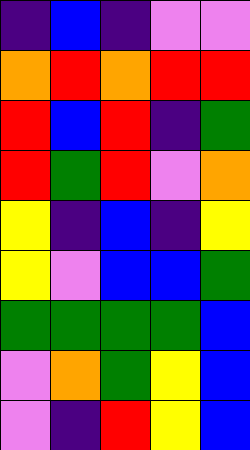[["indigo", "blue", "indigo", "violet", "violet"], ["orange", "red", "orange", "red", "red"], ["red", "blue", "red", "indigo", "green"], ["red", "green", "red", "violet", "orange"], ["yellow", "indigo", "blue", "indigo", "yellow"], ["yellow", "violet", "blue", "blue", "green"], ["green", "green", "green", "green", "blue"], ["violet", "orange", "green", "yellow", "blue"], ["violet", "indigo", "red", "yellow", "blue"]]